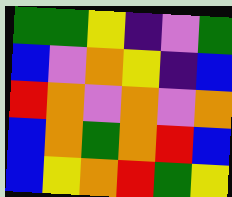[["green", "green", "yellow", "indigo", "violet", "green"], ["blue", "violet", "orange", "yellow", "indigo", "blue"], ["red", "orange", "violet", "orange", "violet", "orange"], ["blue", "orange", "green", "orange", "red", "blue"], ["blue", "yellow", "orange", "red", "green", "yellow"]]